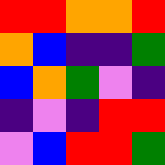[["red", "red", "orange", "orange", "red"], ["orange", "blue", "indigo", "indigo", "green"], ["blue", "orange", "green", "violet", "indigo"], ["indigo", "violet", "indigo", "red", "red"], ["violet", "blue", "red", "red", "green"]]